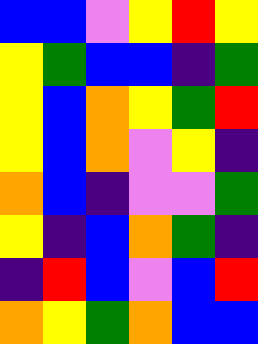[["blue", "blue", "violet", "yellow", "red", "yellow"], ["yellow", "green", "blue", "blue", "indigo", "green"], ["yellow", "blue", "orange", "yellow", "green", "red"], ["yellow", "blue", "orange", "violet", "yellow", "indigo"], ["orange", "blue", "indigo", "violet", "violet", "green"], ["yellow", "indigo", "blue", "orange", "green", "indigo"], ["indigo", "red", "blue", "violet", "blue", "red"], ["orange", "yellow", "green", "orange", "blue", "blue"]]